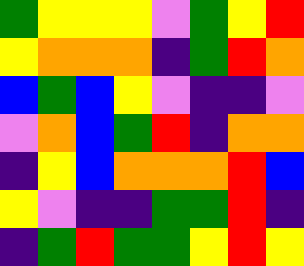[["green", "yellow", "yellow", "yellow", "violet", "green", "yellow", "red"], ["yellow", "orange", "orange", "orange", "indigo", "green", "red", "orange"], ["blue", "green", "blue", "yellow", "violet", "indigo", "indigo", "violet"], ["violet", "orange", "blue", "green", "red", "indigo", "orange", "orange"], ["indigo", "yellow", "blue", "orange", "orange", "orange", "red", "blue"], ["yellow", "violet", "indigo", "indigo", "green", "green", "red", "indigo"], ["indigo", "green", "red", "green", "green", "yellow", "red", "yellow"]]